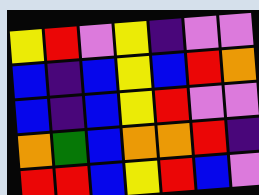[["yellow", "red", "violet", "yellow", "indigo", "violet", "violet"], ["blue", "indigo", "blue", "yellow", "blue", "red", "orange"], ["blue", "indigo", "blue", "yellow", "red", "violet", "violet"], ["orange", "green", "blue", "orange", "orange", "red", "indigo"], ["red", "red", "blue", "yellow", "red", "blue", "violet"]]